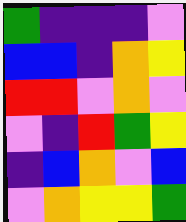[["green", "indigo", "indigo", "indigo", "violet"], ["blue", "blue", "indigo", "orange", "yellow"], ["red", "red", "violet", "orange", "violet"], ["violet", "indigo", "red", "green", "yellow"], ["indigo", "blue", "orange", "violet", "blue"], ["violet", "orange", "yellow", "yellow", "green"]]